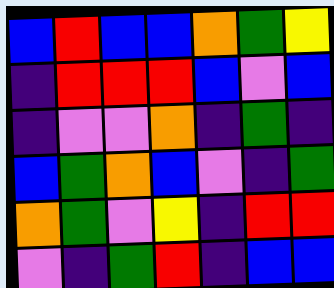[["blue", "red", "blue", "blue", "orange", "green", "yellow"], ["indigo", "red", "red", "red", "blue", "violet", "blue"], ["indigo", "violet", "violet", "orange", "indigo", "green", "indigo"], ["blue", "green", "orange", "blue", "violet", "indigo", "green"], ["orange", "green", "violet", "yellow", "indigo", "red", "red"], ["violet", "indigo", "green", "red", "indigo", "blue", "blue"]]